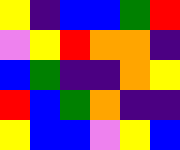[["yellow", "indigo", "blue", "blue", "green", "red"], ["violet", "yellow", "red", "orange", "orange", "indigo"], ["blue", "green", "indigo", "indigo", "orange", "yellow"], ["red", "blue", "green", "orange", "indigo", "indigo"], ["yellow", "blue", "blue", "violet", "yellow", "blue"]]